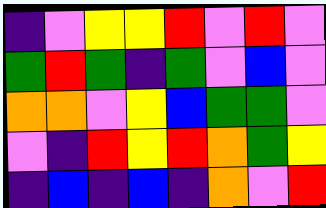[["indigo", "violet", "yellow", "yellow", "red", "violet", "red", "violet"], ["green", "red", "green", "indigo", "green", "violet", "blue", "violet"], ["orange", "orange", "violet", "yellow", "blue", "green", "green", "violet"], ["violet", "indigo", "red", "yellow", "red", "orange", "green", "yellow"], ["indigo", "blue", "indigo", "blue", "indigo", "orange", "violet", "red"]]